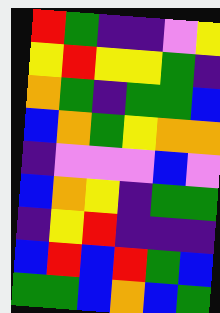[["red", "green", "indigo", "indigo", "violet", "yellow"], ["yellow", "red", "yellow", "yellow", "green", "indigo"], ["orange", "green", "indigo", "green", "green", "blue"], ["blue", "orange", "green", "yellow", "orange", "orange"], ["indigo", "violet", "violet", "violet", "blue", "violet"], ["blue", "orange", "yellow", "indigo", "green", "green"], ["indigo", "yellow", "red", "indigo", "indigo", "indigo"], ["blue", "red", "blue", "red", "green", "blue"], ["green", "green", "blue", "orange", "blue", "green"]]